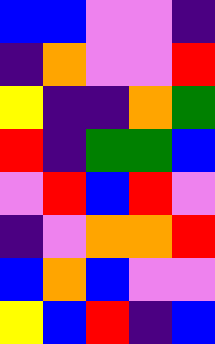[["blue", "blue", "violet", "violet", "indigo"], ["indigo", "orange", "violet", "violet", "red"], ["yellow", "indigo", "indigo", "orange", "green"], ["red", "indigo", "green", "green", "blue"], ["violet", "red", "blue", "red", "violet"], ["indigo", "violet", "orange", "orange", "red"], ["blue", "orange", "blue", "violet", "violet"], ["yellow", "blue", "red", "indigo", "blue"]]